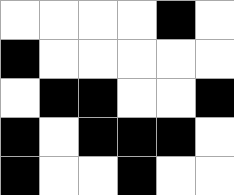[["white", "white", "white", "white", "black", "white"], ["black", "white", "white", "white", "white", "white"], ["white", "black", "black", "white", "white", "black"], ["black", "white", "black", "black", "black", "white"], ["black", "white", "white", "black", "white", "white"]]